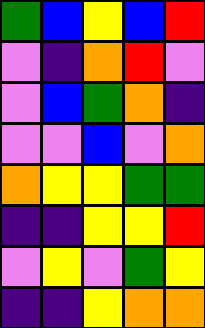[["green", "blue", "yellow", "blue", "red"], ["violet", "indigo", "orange", "red", "violet"], ["violet", "blue", "green", "orange", "indigo"], ["violet", "violet", "blue", "violet", "orange"], ["orange", "yellow", "yellow", "green", "green"], ["indigo", "indigo", "yellow", "yellow", "red"], ["violet", "yellow", "violet", "green", "yellow"], ["indigo", "indigo", "yellow", "orange", "orange"]]